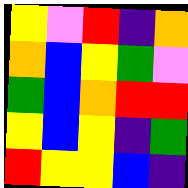[["yellow", "violet", "red", "indigo", "orange"], ["orange", "blue", "yellow", "green", "violet"], ["green", "blue", "orange", "red", "red"], ["yellow", "blue", "yellow", "indigo", "green"], ["red", "yellow", "yellow", "blue", "indigo"]]